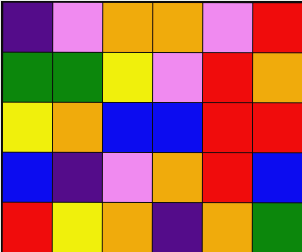[["indigo", "violet", "orange", "orange", "violet", "red"], ["green", "green", "yellow", "violet", "red", "orange"], ["yellow", "orange", "blue", "blue", "red", "red"], ["blue", "indigo", "violet", "orange", "red", "blue"], ["red", "yellow", "orange", "indigo", "orange", "green"]]